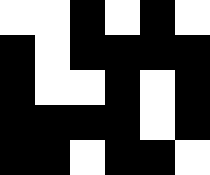[["white", "white", "black", "white", "black", "white"], ["black", "white", "black", "black", "black", "black"], ["black", "white", "white", "black", "white", "black"], ["black", "black", "black", "black", "white", "black"], ["black", "black", "white", "black", "black", "white"]]